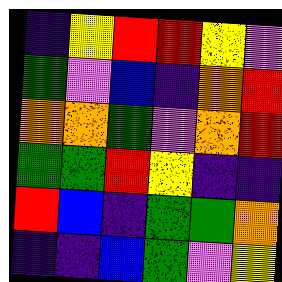[["indigo", "yellow", "red", "red", "yellow", "violet"], ["green", "violet", "blue", "indigo", "orange", "red"], ["orange", "orange", "green", "violet", "orange", "red"], ["green", "green", "red", "yellow", "indigo", "indigo"], ["red", "blue", "indigo", "green", "green", "orange"], ["indigo", "indigo", "blue", "green", "violet", "yellow"]]